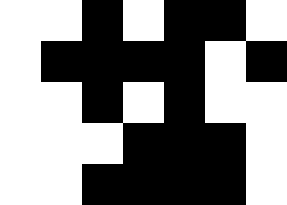[["white", "white", "black", "white", "black", "black", "white"], ["white", "black", "black", "black", "black", "white", "black"], ["white", "white", "black", "white", "black", "white", "white"], ["white", "white", "white", "black", "black", "black", "white"], ["white", "white", "black", "black", "black", "black", "white"]]